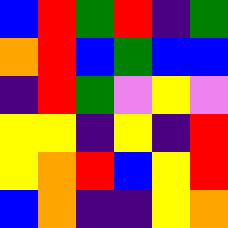[["blue", "red", "green", "red", "indigo", "green"], ["orange", "red", "blue", "green", "blue", "blue"], ["indigo", "red", "green", "violet", "yellow", "violet"], ["yellow", "yellow", "indigo", "yellow", "indigo", "red"], ["yellow", "orange", "red", "blue", "yellow", "red"], ["blue", "orange", "indigo", "indigo", "yellow", "orange"]]